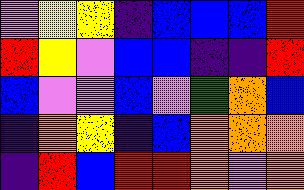[["violet", "yellow", "yellow", "indigo", "blue", "blue", "blue", "red"], ["red", "yellow", "violet", "blue", "blue", "indigo", "indigo", "red"], ["blue", "violet", "violet", "blue", "violet", "green", "orange", "blue"], ["indigo", "orange", "yellow", "indigo", "blue", "orange", "orange", "orange"], ["indigo", "red", "blue", "red", "red", "orange", "violet", "orange"]]